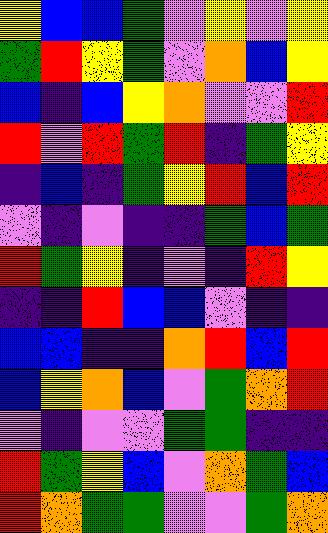[["yellow", "blue", "blue", "green", "violet", "yellow", "violet", "yellow"], ["green", "red", "yellow", "green", "violet", "orange", "blue", "yellow"], ["blue", "indigo", "blue", "yellow", "orange", "violet", "violet", "red"], ["red", "violet", "red", "green", "red", "indigo", "green", "yellow"], ["indigo", "blue", "indigo", "green", "yellow", "red", "blue", "red"], ["violet", "indigo", "violet", "indigo", "indigo", "green", "blue", "green"], ["red", "green", "yellow", "indigo", "violet", "indigo", "red", "yellow"], ["indigo", "indigo", "red", "blue", "blue", "violet", "indigo", "indigo"], ["blue", "blue", "indigo", "indigo", "orange", "red", "blue", "red"], ["blue", "yellow", "orange", "blue", "violet", "green", "orange", "red"], ["violet", "indigo", "violet", "violet", "green", "green", "indigo", "indigo"], ["red", "green", "yellow", "blue", "violet", "orange", "green", "blue"], ["red", "orange", "green", "green", "violet", "violet", "green", "orange"]]